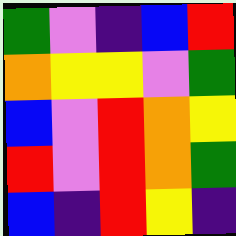[["green", "violet", "indigo", "blue", "red"], ["orange", "yellow", "yellow", "violet", "green"], ["blue", "violet", "red", "orange", "yellow"], ["red", "violet", "red", "orange", "green"], ["blue", "indigo", "red", "yellow", "indigo"]]